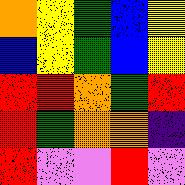[["orange", "yellow", "green", "blue", "yellow"], ["blue", "yellow", "green", "blue", "yellow"], ["red", "red", "orange", "green", "red"], ["red", "green", "orange", "orange", "indigo"], ["red", "violet", "violet", "red", "violet"]]